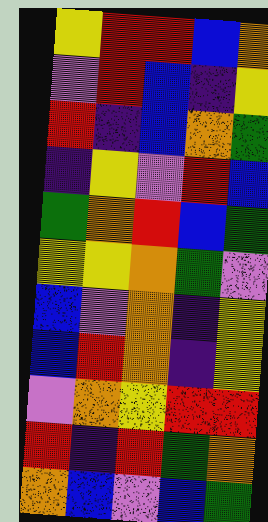[["yellow", "red", "red", "blue", "orange"], ["violet", "red", "blue", "indigo", "yellow"], ["red", "indigo", "blue", "orange", "green"], ["indigo", "yellow", "violet", "red", "blue"], ["green", "orange", "red", "blue", "green"], ["yellow", "yellow", "orange", "green", "violet"], ["blue", "violet", "orange", "indigo", "yellow"], ["blue", "red", "orange", "indigo", "yellow"], ["violet", "orange", "yellow", "red", "red"], ["red", "indigo", "red", "green", "orange"], ["orange", "blue", "violet", "blue", "green"]]